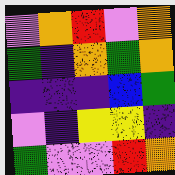[["violet", "orange", "red", "violet", "orange"], ["green", "indigo", "orange", "green", "orange"], ["indigo", "indigo", "indigo", "blue", "green"], ["violet", "indigo", "yellow", "yellow", "indigo"], ["green", "violet", "violet", "red", "orange"]]